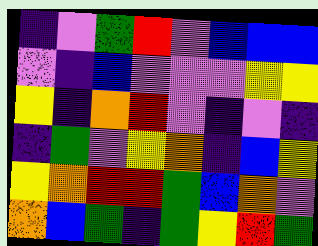[["indigo", "violet", "green", "red", "violet", "blue", "blue", "blue"], ["violet", "indigo", "blue", "violet", "violet", "violet", "yellow", "yellow"], ["yellow", "indigo", "orange", "red", "violet", "indigo", "violet", "indigo"], ["indigo", "green", "violet", "yellow", "orange", "indigo", "blue", "yellow"], ["yellow", "orange", "red", "red", "green", "blue", "orange", "violet"], ["orange", "blue", "green", "indigo", "green", "yellow", "red", "green"]]